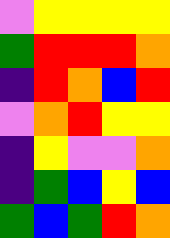[["violet", "yellow", "yellow", "yellow", "yellow"], ["green", "red", "red", "red", "orange"], ["indigo", "red", "orange", "blue", "red"], ["violet", "orange", "red", "yellow", "yellow"], ["indigo", "yellow", "violet", "violet", "orange"], ["indigo", "green", "blue", "yellow", "blue"], ["green", "blue", "green", "red", "orange"]]